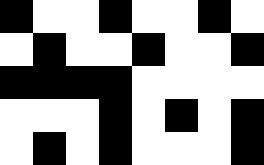[["black", "white", "white", "black", "white", "white", "black", "white"], ["white", "black", "white", "white", "black", "white", "white", "black"], ["black", "black", "black", "black", "white", "white", "white", "white"], ["white", "white", "white", "black", "white", "black", "white", "black"], ["white", "black", "white", "black", "white", "white", "white", "black"]]